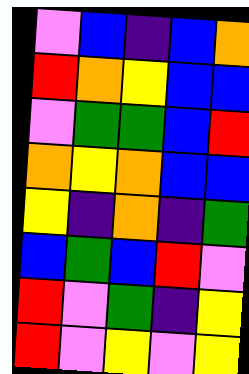[["violet", "blue", "indigo", "blue", "orange"], ["red", "orange", "yellow", "blue", "blue"], ["violet", "green", "green", "blue", "red"], ["orange", "yellow", "orange", "blue", "blue"], ["yellow", "indigo", "orange", "indigo", "green"], ["blue", "green", "blue", "red", "violet"], ["red", "violet", "green", "indigo", "yellow"], ["red", "violet", "yellow", "violet", "yellow"]]